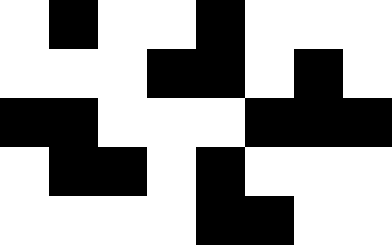[["white", "black", "white", "white", "black", "white", "white", "white"], ["white", "white", "white", "black", "black", "white", "black", "white"], ["black", "black", "white", "white", "white", "black", "black", "black"], ["white", "black", "black", "white", "black", "white", "white", "white"], ["white", "white", "white", "white", "black", "black", "white", "white"]]